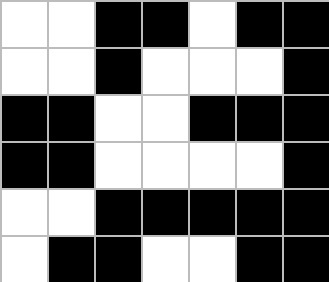[["white", "white", "black", "black", "white", "black", "black"], ["white", "white", "black", "white", "white", "white", "black"], ["black", "black", "white", "white", "black", "black", "black"], ["black", "black", "white", "white", "white", "white", "black"], ["white", "white", "black", "black", "black", "black", "black"], ["white", "black", "black", "white", "white", "black", "black"]]